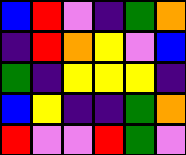[["blue", "red", "violet", "indigo", "green", "orange"], ["indigo", "red", "orange", "yellow", "violet", "blue"], ["green", "indigo", "yellow", "yellow", "yellow", "indigo"], ["blue", "yellow", "indigo", "indigo", "green", "orange"], ["red", "violet", "violet", "red", "green", "violet"]]